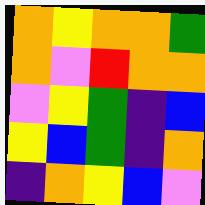[["orange", "yellow", "orange", "orange", "green"], ["orange", "violet", "red", "orange", "orange"], ["violet", "yellow", "green", "indigo", "blue"], ["yellow", "blue", "green", "indigo", "orange"], ["indigo", "orange", "yellow", "blue", "violet"]]